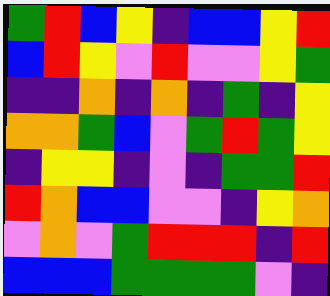[["green", "red", "blue", "yellow", "indigo", "blue", "blue", "yellow", "red"], ["blue", "red", "yellow", "violet", "red", "violet", "violet", "yellow", "green"], ["indigo", "indigo", "orange", "indigo", "orange", "indigo", "green", "indigo", "yellow"], ["orange", "orange", "green", "blue", "violet", "green", "red", "green", "yellow"], ["indigo", "yellow", "yellow", "indigo", "violet", "indigo", "green", "green", "red"], ["red", "orange", "blue", "blue", "violet", "violet", "indigo", "yellow", "orange"], ["violet", "orange", "violet", "green", "red", "red", "red", "indigo", "red"], ["blue", "blue", "blue", "green", "green", "green", "green", "violet", "indigo"]]